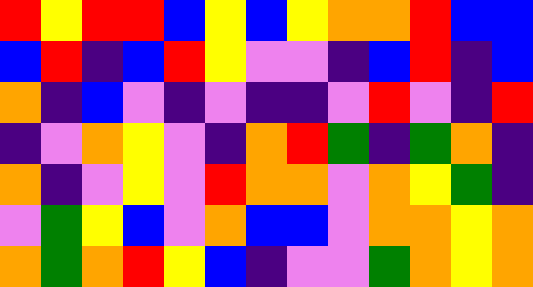[["red", "yellow", "red", "red", "blue", "yellow", "blue", "yellow", "orange", "orange", "red", "blue", "blue"], ["blue", "red", "indigo", "blue", "red", "yellow", "violet", "violet", "indigo", "blue", "red", "indigo", "blue"], ["orange", "indigo", "blue", "violet", "indigo", "violet", "indigo", "indigo", "violet", "red", "violet", "indigo", "red"], ["indigo", "violet", "orange", "yellow", "violet", "indigo", "orange", "red", "green", "indigo", "green", "orange", "indigo"], ["orange", "indigo", "violet", "yellow", "violet", "red", "orange", "orange", "violet", "orange", "yellow", "green", "indigo"], ["violet", "green", "yellow", "blue", "violet", "orange", "blue", "blue", "violet", "orange", "orange", "yellow", "orange"], ["orange", "green", "orange", "red", "yellow", "blue", "indigo", "violet", "violet", "green", "orange", "yellow", "orange"]]